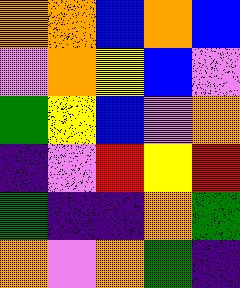[["orange", "orange", "blue", "orange", "blue"], ["violet", "orange", "yellow", "blue", "violet"], ["green", "yellow", "blue", "violet", "orange"], ["indigo", "violet", "red", "yellow", "red"], ["green", "indigo", "indigo", "orange", "green"], ["orange", "violet", "orange", "green", "indigo"]]